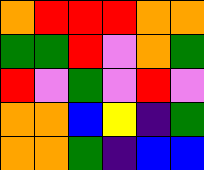[["orange", "red", "red", "red", "orange", "orange"], ["green", "green", "red", "violet", "orange", "green"], ["red", "violet", "green", "violet", "red", "violet"], ["orange", "orange", "blue", "yellow", "indigo", "green"], ["orange", "orange", "green", "indigo", "blue", "blue"]]